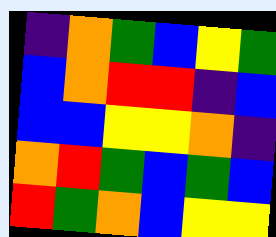[["indigo", "orange", "green", "blue", "yellow", "green"], ["blue", "orange", "red", "red", "indigo", "blue"], ["blue", "blue", "yellow", "yellow", "orange", "indigo"], ["orange", "red", "green", "blue", "green", "blue"], ["red", "green", "orange", "blue", "yellow", "yellow"]]